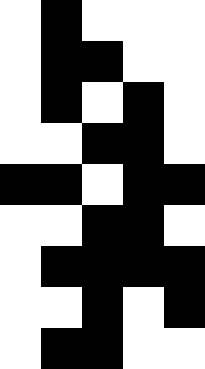[["white", "black", "white", "white", "white"], ["white", "black", "black", "white", "white"], ["white", "black", "white", "black", "white"], ["white", "white", "black", "black", "white"], ["black", "black", "white", "black", "black"], ["white", "white", "black", "black", "white"], ["white", "black", "black", "black", "black"], ["white", "white", "black", "white", "black"], ["white", "black", "black", "white", "white"]]